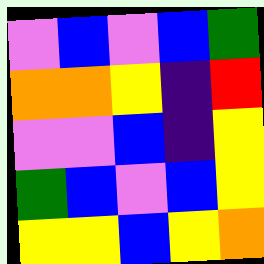[["violet", "blue", "violet", "blue", "green"], ["orange", "orange", "yellow", "indigo", "red"], ["violet", "violet", "blue", "indigo", "yellow"], ["green", "blue", "violet", "blue", "yellow"], ["yellow", "yellow", "blue", "yellow", "orange"]]